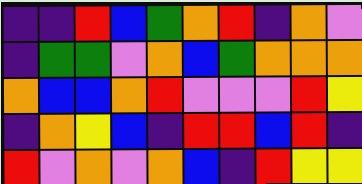[["indigo", "indigo", "red", "blue", "green", "orange", "red", "indigo", "orange", "violet"], ["indigo", "green", "green", "violet", "orange", "blue", "green", "orange", "orange", "orange"], ["orange", "blue", "blue", "orange", "red", "violet", "violet", "violet", "red", "yellow"], ["indigo", "orange", "yellow", "blue", "indigo", "red", "red", "blue", "red", "indigo"], ["red", "violet", "orange", "violet", "orange", "blue", "indigo", "red", "yellow", "yellow"]]